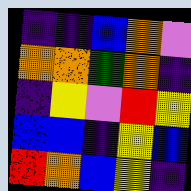[["indigo", "indigo", "blue", "orange", "violet"], ["orange", "orange", "green", "orange", "indigo"], ["indigo", "yellow", "violet", "red", "yellow"], ["blue", "blue", "indigo", "yellow", "blue"], ["red", "orange", "blue", "yellow", "indigo"]]